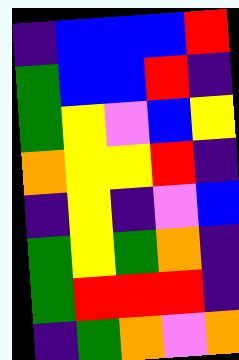[["indigo", "blue", "blue", "blue", "red"], ["green", "blue", "blue", "red", "indigo"], ["green", "yellow", "violet", "blue", "yellow"], ["orange", "yellow", "yellow", "red", "indigo"], ["indigo", "yellow", "indigo", "violet", "blue"], ["green", "yellow", "green", "orange", "indigo"], ["green", "red", "red", "red", "indigo"], ["indigo", "green", "orange", "violet", "orange"]]